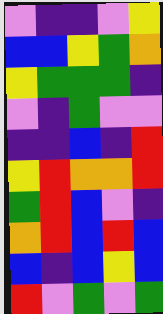[["violet", "indigo", "indigo", "violet", "yellow"], ["blue", "blue", "yellow", "green", "orange"], ["yellow", "green", "green", "green", "indigo"], ["violet", "indigo", "green", "violet", "violet"], ["indigo", "indigo", "blue", "indigo", "red"], ["yellow", "red", "orange", "orange", "red"], ["green", "red", "blue", "violet", "indigo"], ["orange", "red", "blue", "red", "blue"], ["blue", "indigo", "blue", "yellow", "blue"], ["red", "violet", "green", "violet", "green"]]